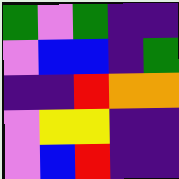[["green", "violet", "green", "indigo", "indigo"], ["violet", "blue", "blue", "indigo", "green"], ["indigo", "indigo", "red", "orange", "orange"], ["violet", "yellow", "yellow", "indigo", "indigo"], ["violet", "blue", "red", "indigo", "indigo"]]